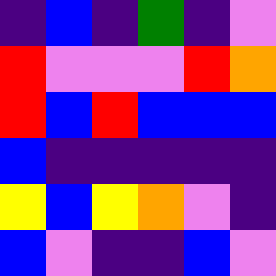[["indigo", "blue", "indigo", "green", "indigo", "violet"], ["red", "violet", "violet", "violet", "red", "orange"], ["red", "blue", "red", "blue", "blue", "blue"], ["blue", "indigo", "indigo", "indigo", "indigo", "indigo"], ["yellow", "blue", "yellow", "orange", "violet", "indigo"], ["blue", "violet", "indigo", "indigo", "blue", "violet"]]